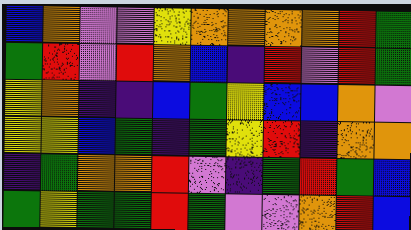[["blue", "orange", "violet", "violet", "yellow", "orange", "orange", "orange", "orange", "red", "green"], ["green", "red", "violet", "red", "orange", "blue", "indigo", "red", "violet", "red", "green"], ["yellow", "orange", "indigo", "indigo", "blue", "green", "yellow", "blue", "blue", "orange", "violet"], ["yellow", "yellow", "blue", "green", "indigo", "green", "yellow", "red", "indigo", "orange", "orange"], ["indigo", "green", "orange", "orange", "red", "violet", "indigo", "green", "red", "green", "blue"], ["green", "yellow", "green", "green", "red", "green", "violet", "violet", "orange", "red", "blue"]]